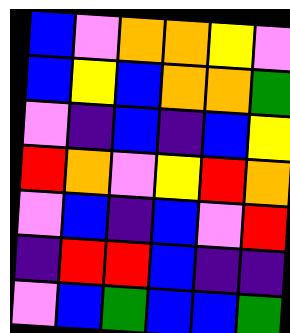[["blue", "violet", "orange", "orange", "yellow", "violet"], ["blue", "yellow", "blue", "orange", "orange", "green"], ["violet", "indigo", "blue", "indigo", "blue", "yellow"], ["red", "orange", "violet", "yellow", "red", "orange"], ["violet", "blue", "indigo", "blue", "violet", "red"], ["indigo", "red", "red", "blue", "indigo", "indigo"], ["violet", "blue", "green", "blue", "blue", "green"]]